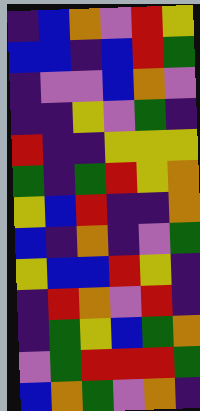[["indigo", "blue", "orange", "violet", "red", "yellow"], ["blue", "blue", "indigo", "blue", "red", "green"], ["indigo", "violet", "violet", "blue", "orange", "violet"], ["indigo", "indigo", "yellow", "violet", "green", "indigo"], ["red", "indigo", "indigo", "yellow", "yellow", "yellow"], ["green", "indigo", "green", "red", "yellow", "orange"], ["yellow", "blue", "red", "indigo", "indigo", "orange"], ["blue", "indigo", "orange", "indigo", "violet", "green"], ["yellow", "blue", "blue", "red", "yellow", "indigo"], ["indigo", "red", "orange", "violet", "red", "indigo"], ["indigo", "green", "yellow", "blue", "green", "orange"], ["violet", "green", "red", "red", "red", "green"], ["blue", "orange", "green", "violet", "orange", "indigo"]]